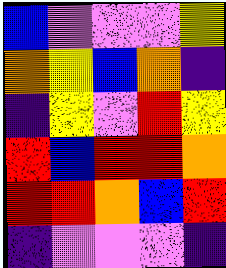[["blue", "violet", "violet", "violet", "yellow"], ["orange", "yellow", "blue", "orange", "indigo"], ["indigo", "yellow", "violet", "red", "yellow"], ["red", "blue", "red", "red", "orange"], ["red", "red", "orange", "blue", "red"], ["indigo", "violet", "violet", "violet", "indigo"]]